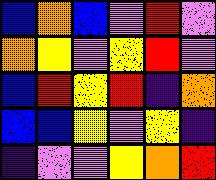[["blue", "orange", "blue", "violet", "red", "violet"], ["orange", "yellow", "violet", "yellow", "red", "violet"], ["blue", "red", "yellow", "red", "indigo", "orange"], ["blue", "blue", "yellow", "violet", "yellow", "indigo"], ["indigo", "violet", "violet", "yellow", "orange", "red"]]